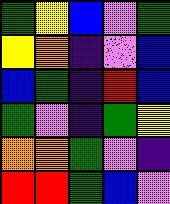[["green", "yellow", "blue", "violet", "green"], ["yellow", "orange", "indigo", "violet", "blue"], ["blue", "green", "indigo", "red", "blue"], ["green", "violet", "indigo", "green", "yellow"], ["orange", "orange", "green", "violet", "indigo"], ["red", "red", "green", "blue", "violet"]]